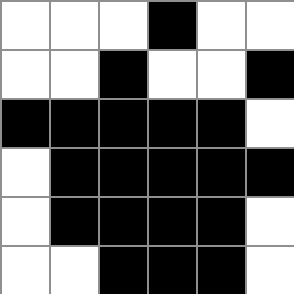[["white", "white", "white", "black", "white", "white"], ["white", "white", "black", "white", "white", "black"], ["black", "black", "black", "black", "black", "white"], ["white", "black", "black", "black", "black", "black"], ["white", "black", "black", "black", "black", "white"], ["white", "white", "black", "black", "black", "white"]]